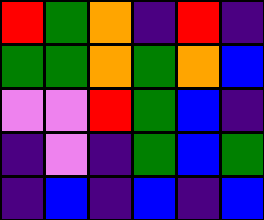[["red", "green", "orange", "indigo", "red", "indigo"], ["green", "green", "orange", "green", "orange", "blue"], ["violet", "violet", "red", "green", "blue", "indigo"], ["indigo", "violet", "indigo", "green", "blue", "green"], ["indigo", "blue", "indigo", "blue", "indigo", "blue"]]